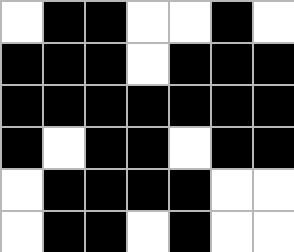[["white", "black", "black", "white", "white", "black", "white"], ["black", "black", "black", "white", "black", "black", "black"], ["black", "black", "black", "black", "black", "black", "black"], ["black", "white", "black", "black", "white", "black", "black"], ["white", "black", "black", "black", "black", "white", "white"], ["white", "black", "black", "white", "black", "white", "white"]]